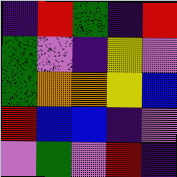[["indigo", "red", "green", "indigo", "red"], ["green", "violet", "indigo", "yellow", "violet"], ["green", "orange", "orange", "yellow", "blue"], ["red", "blue", "blue", "indigo", "violet"], ["violet", "green", "violet", "red", "indigo"]]